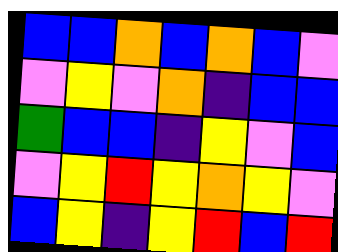[["blue", "blue", "orange", "blue", "orange", "blue", "violet"], ["violet", "yellow", "violet", "orange", "indigo", "blue", "blue"], ["green", "blue", "blue", "indigo", "yellow", "violet", "blue"], ["violet", "yellow", "red", "yellow", "orange", "yellow", "violet"], ["blue", "yellow", "indigo", "yellow", "red", "blue", "red"]]